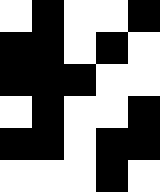[["white", "black", "white", "white", "black"], ["black", "black", "white", "black", "white"], ["black", "black", "black", "white", "white"], ["white", "black", "white", "white", "black"], ["black", "black", "white", "black", "black"], ["white", "white", "white", "black", "white"]]